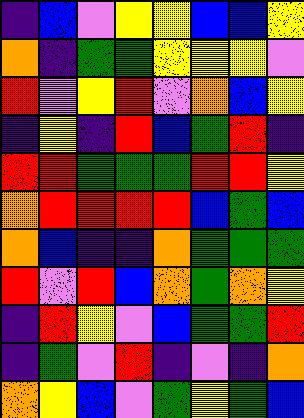[["indigo", "blue", "violet", "yellow", "yellow", "blue", "blue", "yellow"], ["orange", "indigo", "green", "green", "yellow", "yellow", "yellow", "violet"], ["red", "violet", "yellow", "red", "violet", "orange", "blue", "yellow"], ["indigo", "yellow", "indigo", "red", "blue", "green", "red", "indigo"], ["red", "red", "green", "green", "green", "red", "red", "yellow"], ["orange", "red", "red", "red", "red", "blue", "green", "blue"], ["orange", "blue", "indigo", "indigo", "orange", "green", "green", "green"], ["red", "violet", "red", "blue", "orange", "green", "orange", "yellow"], ["indigo", "red", "yellow", "violet", "blue", "green", "green", "red"], ["indigo", "green", "violet", "red", "indigo", "violet", "indigo", "orange"], ["orange", "yellow", "blue", "violet", "green", "yellow", "green", "blue"]]